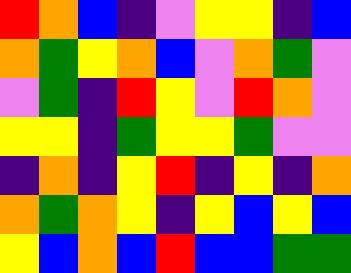[["red", "orange", "blue", "indigo", "violet", "yellow", "yellow", "indigo", "blue"], ["orange", "green", "yellow", "orange", "blue", "violet", "orange", "green", "violet"], ["violet", "green", "indigo", "red", "yellow", "violet", "red", "orange", "violet"], ["yellow", "yellow", "indigo", "green", "yellow", "yellow", "green", "violet", "violet"], ["indigo", "orange", "indigo", "yellow", "red", "indigo", "yellow", "indigo", "orange"], ["orange", "green", "orange", "yellow", "indigo", "yellow", "blue", "yellow", "blue"], ["yellow", "blue", "orange", "blue", "red", "blue", "blue", "green", "green"]]